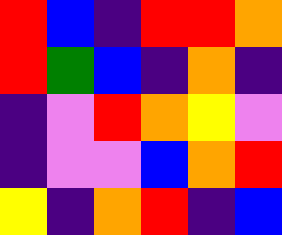[["red", "blue", "indigo", "red", "red", "orange"], ["red", "green", "blue", "indigo", "orange", "indigo"], ["indigo", "violet", "red", "orange", "yellow", "violet"], ["indigo", "violet", "violet", "blue", "orange", "red"], ["yellow", "indigo", "orange", "red", "indigo", "blue"]]